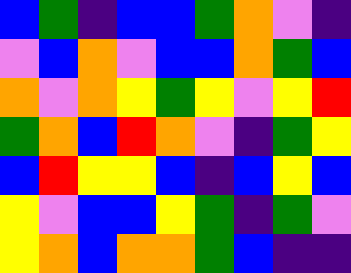[["blue", "green", "indigo", "blue", "blue", "green", "orange", "violet", "indigo"], ["violet", "blue", "orange", "violet", "blue", "blue", "orange", "green", "blue"], ["orange", "violet", "orange", "yellow", "green", "yellow", "violet", "yellow", "red"], ["green", "orange", "blue", "red", "orange", "violet", "indigo", "green", "yellow"], ["blue", "red", "yellow", "yellow", "blue", "indigo", "blue", "yellow", "blue"], ["yellow", "violet", "blue", "blue", "yellow", "green", "indigo", "green", "violet"], ["yellow", "orange", "blue", "orange", "orange", "green", "blue", "indigo", "indigo"]]